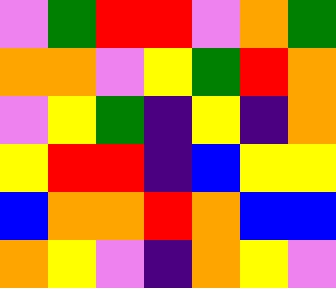[["violet", "green", "red", "red", "violet", "orange", "green"], ["orange", "orange", "violet", "yellow", "green", "red", "orange"], ["violet", "yellow", "green", "indigo", "yellow", "indigo", "orange"], ["yellow", "red", "red", "indigo", "blue", "yellow", "yellow"], ["blue", "orange", "orange", "red", "orange", "blue", "blue"], ["orange", "yellow", "violet", "indigo", "orange", "yellow", "violet"]]